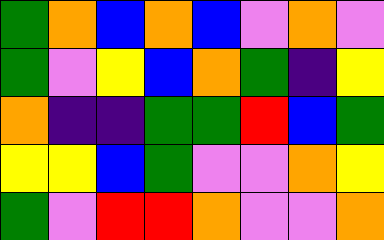[["green", "orange", "blue", "orange", "blue", "violet", "orange", "violet"], ["green", "violet", "yellow", "blue", "orange", "green", "indigo", "yellow"], ["orange", "indigo", "indigo", "green", "green", "red", "blue", "green"], ["yellow", "yellow", "blue", "green", "violet", "violet", "orange", "yellow"], ["green", "violet", "red", "red", "orange", "violet", "violet", "orange"]]